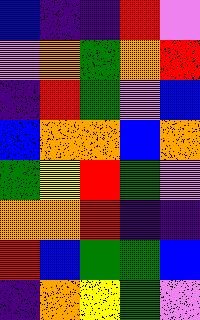[["blue", "indigo", "indigo", "red", "violet"], ["violet", "orange", "green", "orange", "red"], ["indigo", "red", "green", "violet", "blue"], ["blue", "orange", "orange", "blue", "orange"], ["green", "yellow", "red", "green", "violet"], ["orange", "orange", "red", "indigo", "indigo"], ["red", "blue", "green", "green", "blue"], ["indigo", "orange", "yellow", "green", "violet"]]